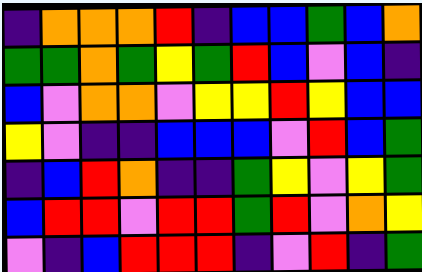[["indigo", "orange", "orange", "orange", "red", "indigo", "blue", "blue", "green", "blue", "orange"], ["green", "green", "orange", "green", "yellow", "green", "red", "blue", "violet", "blue", "indigo"], ["blue", "violet", "orange", "orange", "violet", "yellow", "yellow", "red", "yellow", "blue", "blue"], ["yellow", "violet", "indigo", "indigo", "blue", "blue", "blue", "violet", "red", "blue", "green"], ["indigo", "blue", "red", "orange", "indigo", "indigo", "green", "yellow", "violet", "yellow", "green"], ["blue", "red", "red", "violet", "red", "red", "green", "red", "violet", "orange", "yellow"], ["violet", "indigo", "blue", "red", "red", "red", "indigo", "violet", "red", "indigo", "green"]]